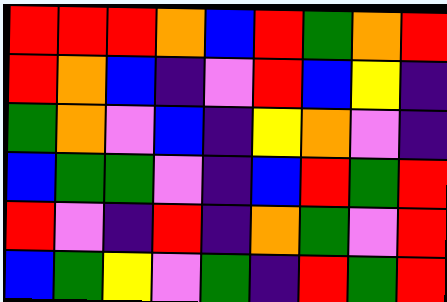[["red", "red", "red", "orange", "blue", "red", "green", "orange", "red"], ["red", "orange", "blue", "indigo", "violet", "red", "blue", "yellow", "indigo"], ["green", "orange", "violet", "blue", "indigo", "yellow", "orange", "violet", "indigo"], ["blue", "green", "green", "violet", "indigo", "blue", "red", "green", "red"], ["red", "violet", "indigo", "red", "indigo", "orange", "green", "violet", "red"], ["blue", "green", "yellow", "violet", "green", "indigo", "red", "green", "red"]]